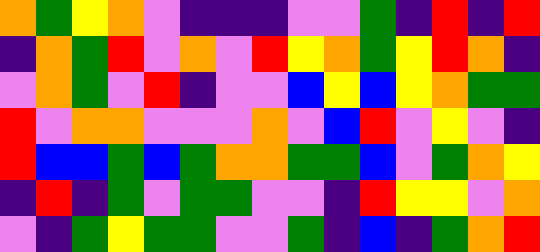[["orange", "green", "yellow", "orange", "violet", "indigo", "indigo", "indigo", "violet", "violet", "green", "indigo", "red", "indigo", "red"], ["indigo", "orange", "green", "red", "violet", "orange", "violet", "red", "yellow", "orange", "green", "yellow", "red", "orange", "indigo"], ["violet", "orange", "green", "violet", "red", "indigo", "violet", "violet", "blue", "yellow", "blue", "yellow", "orange", "green", "green"], ["red", "violet", "orange", "orange", "violet", "violet", "violet", "orange", "violet", "blue", "red", "violet", "yellow", "violet", "indigo"], ["red", "blue", "blue", "green", "blue", "green", "orange", "orange", "green", "green", "blue", "violet", "green", "orange", "yellow"], ["indigo", "red", "indigo", "green", "violet", "green", "green", "violet", "violet", "indigo", "red", "yellow", "yellow", "violet", "orange"], ["violet", "indigo", "green", "yellow", "green", "green", "violet", "violet", "green", "indigo", "blue", "indigo", "green", "orange", "red"]]